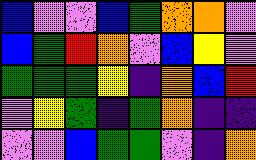[["blue", "violet", "violet", "blue", "green", "orange", "orange", "violet"], ["blue", "green", "red", "orange", "violet", "blue", "yellow", "violet"], ["green", "green", "green", "yellow", "indigo", "orange", "blue", "red"], ["violet", "yellow", "green", "indigo", "green", "orange", "indigo", "indigo"], ["violet", "violet", "blue", "green", "green", "violet", "indigo", "orange"]]